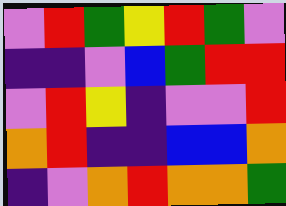[["violet", "red", "green", "yellow", "red", "green", "violet"], ["indigo", "indigo", "violet", "blue", "green", "red", "red"], ["violet", "red", "yellow", "indigo", "violet", "violet", "red"], ["orange", "red", "indigo", "indigo", "blue", "blue", "orange"], ["indigo", "violet", "orange", "red", "orange", "orange", "green"]]